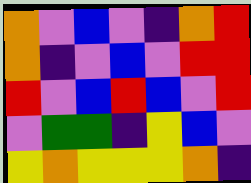[["orange", "violet", "blue", "violet", "indigo", "orange", "red"], ["orange", "indigo", "violet", "blue", "violet", "red", "red"], ["red", "violet", "blue", "red", "blue", "violet", "red"], ["violet", "green", "green", "indigo", "yellow", "blue", "violet"], ["yellow", "orange", "yellow", "yellow", "yellow", "orange", "indigo"]]